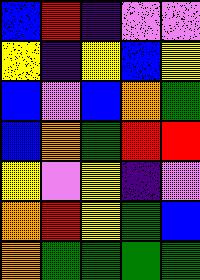[["blue", "red", "indigo", "violet", "violet"], ["yellow", "indigo", "yellow", "blue", "yellow"], ["blue", "violet", "blue", "orange", "green"], ["blue", "orange", "green", "red", "red"], ["yellow", "violet", "yellow", "indigo", "violet"], ["orange", "red", "yellow", "green", "blue"], ["orange", "green", "green", "green", "green"]]